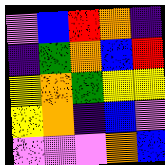[["violet", "blue", "red", "orange", "indigo"], ["indigo", "green", "orange", "blue", "red"], ["yellow", "orange", "green", "yellow", "yellow"], ["yellow", "orange", "indigo", "blue", "violet"], ["violet", "violet", "violet", "orange", "blue"]]